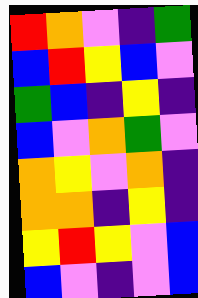[["red", "orange", "violet", "indigo", "green"], ["blue", "red", "yellow", "blue", "violet"], ["green", "blue", "indigo", "yellow", "indigo"], ["blue", "violet", "orange", "green", "violet"], ["orange", "yellow", "violet", "orange", "indigo"], ["orange", "orange", "indigo", "yellow", "indigo"], ["yellow", "red", "yellow", "violet", "blue"], ["blue", "violet", "indigo", "violet", "blue"]]